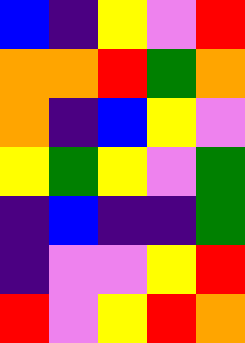[["blue", "indigo", "yellow", "violet", "red"], ["orange", "orange", "red", "green", "orange"], ["orange", "indigo", "blue", "yellow", "violet"], ["yellow", "green", "yellow", "violet", "green"], ["indigo", "blue", "indigo", "indigo", "green"], ["indigo", "violet", "violet", "yellow", "red"], ["red", "violet", "yellow", "red", "orange"]]